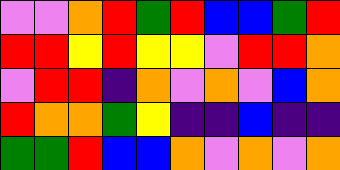[["violet", "violet", "orange", "red", "green", "red", "blue", "blue", "green", "red"], ["red", "red", "yellow", "red", "yellow", "yellow", "violet", "red", "red", "orange"], ["violet", "red", "red", "indigo", "orange", "violet", "orange", "violet", "blue", "orange"], ["red", "orange", "orange", "green", "yellow", "indigo", "indigo", "blue", "indigo", "indigo"], ["green", "green", "red", "blue", "blue", "orange", "violet", "orange", "violet", "orange"]]